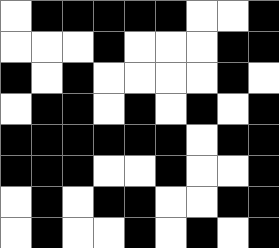[["white", "black", "black", "black", "black", "black", "white", "white", "black"], ["white", "white", "white", "black", "white", "white", "white", "black", "black"], ["black", "white", "black", "white", "white", "white", "white", "black", "white"], ["white", "black", "black", "white", "black", "white", "black", "white", "black"], ["black", "black", "black", "black", "black", "black", "white", "black", "black"], ["black", "black", "black", "white", "white", "black", "white", "white", "black"], ["white", "black", "white", "black", "black", "white", "white", "black", "black"], ["white", "black", "white", "white", "black", "white", "black", "white", "black"]]